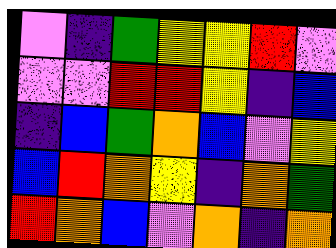[["violet", "indigo", "green", "yellow", "yellow", "red", "violet"], ["violet", "violet", "red", "red", "yellow", "indigo", "blue"], ["indigo", "blue", "green", "orange", "blue", "violet", "yellow"], ["blue", "red", "orange", "yellow", "indigo", "orange", "green"], ["red", "orange", "blue", "violet", "orange", "indigo", "orange"]]